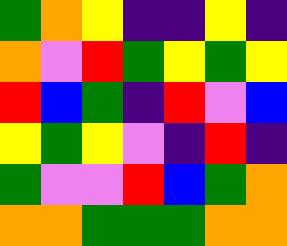[["green", "orange", "yellow", "indigo", "indigo", "yellow", "indigo"], ["orange", "violet", "red", "green", "yellow", "green", "yellow"], ["red", "blue", "green", "indigo", "red", "violet", "blue"], ["yellow", "green", "yellow", "violet", "indigo", "red", "indigo"], ["green", "violet", "violet", "red", "blue", "green", "orange"], ["orange", "orange", "green", "green", "green", "orange", "orange"]]